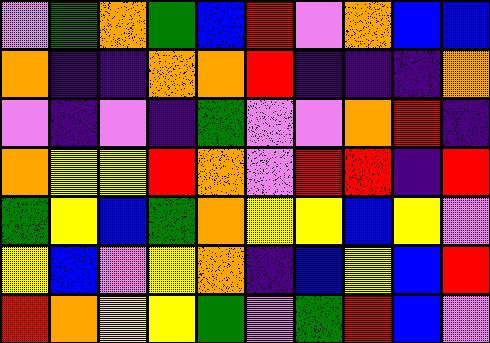[["violet", "green", "orange", "green", "blue", "red", "violet", "orange", "blue", "blue"], ["orange", "indigo", "indigo", "orange", "orange", "red", "indigo", "indigo", "indigo", "orange"], ["violet", "indigo", "violet", "indigo", "green", "violet", "violet", "orange", "red", "indigo"], ["orange", "yellow", "yellow", "red", "orange", "violet", "red", "red", "indigo", "red"], ["green", "yellow", "blue", "green", "orange", "yellow", "yellow", "blue", "yellow", "violet"], ["yellow", "blue", "violet", "yellow", "orange", "indigo", "blue", "yellow", "blue", "red"], ["red", "orange", "yellow", "yellow", "green", "violet", "green", "red", "blue", "violet"]]